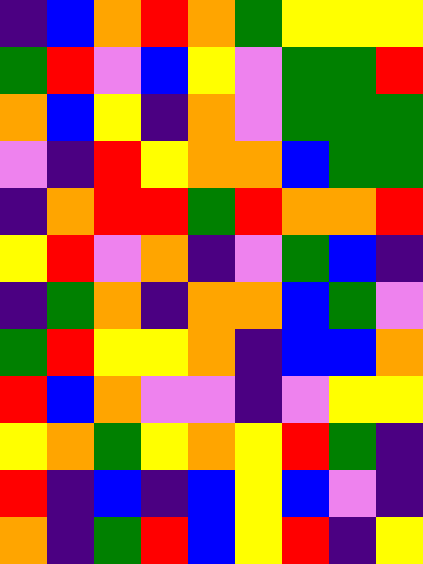[["indigo", "blue", "orange", "red", "orange", "green", "yellow", "yellow", "yellow"], ["green", "red", "violet", "blue", "yellow", "violet", "green", "green", "red"], ["orange", "blue", "yellow", "indigo", "orange", "violet", "green", "green", "green"], ["violet", "indigo", "red", "yellow", "orange", "orange", "blue", "green", "green"], ["indigo", "orange", "red", "red", "green", "red", "orange", "orange", "red"], ["yellow", "red", "violet", "orange", "indigo", "violet", "green", "blue", "indigo"], ["indigo", "green", "orange", "indigo", "orange", "orange", "blue", "green", "violet"], ["green", "red", "yellow", "yellow", "orange", "indigo", "blue", "blue", "orange"], ["red", "blue", "orange", "violet", "violet", "indigo", "violet", "yellow", "yellow"], ["yellow", "orange", "green", "yellow", "orange", "yellow", "red", "green", "indigo"], ["red", "indigo", "blue", "indigo", "blue", "yellow", "blue", "violet", "indigo"], ["orange", "indigo", "green", "red", "blue", "yellow", "red", "indigo", "yellow"]]